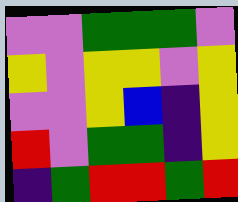[["violet", "violet", "green", "green", "green", "violet"], ["yellow", "violet", "yellow", "yellow", "violet", "yellow"], ["violet", "violet", "yellow", "blue", "indigo", "yellow"], ["red", "violet", "green", "green", "indigo", "yellow"], ["indigo", "green", "red", "red", "green", "red"]]